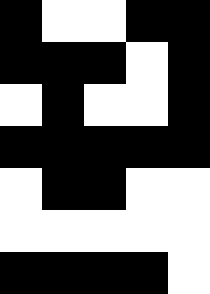[["black", "white", "white", "black", "black"], ["black", "black", "black", "white", "black"], ["white", "black", "white", "white", "black"], ["black", "black", "black", "black", "black"], ["white", "black", "black", "white", "white"], ["white", "white", "white", "white", "white"], ["black", "black", "black", "black", "white"]]